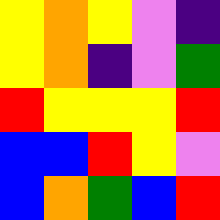[["yellow", "orange", "yellow", "violet", "indigo"], ["yellow", "orange", "indigo", "violet", "green"], ["red", "yellow", "yellow", "yellow", "red"], ["blue", "blue", "red", "yellow", "violet"], ["blue", "orange", "green", "blue", "red"]]